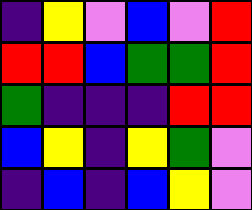[["indigo", "yellow", "violet", "blue", "violet", "red"], ["red", "red", "blue", "green", "green", "red"], ["green", "indigo", "indigo", "indigo", "red", "red"], ["blue", "yellow", "indigo", "yellow", "green", "violet"], ["indigo", "blue", "indigo", "blue", "yellow", "violet"]]